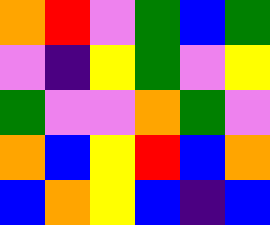[["orange", "red", "violet", "green", "blue", "green"], ["violet", "indigo", "yellow", "green", "violet", "yellow"], ["green", "violet", "violet", "orange", "green", "violet"], ["orange", "blue", "yellow", "red", "blue", "orange"], ["blue", "orange", "yellow", "blue", "indigo", "blue"]]